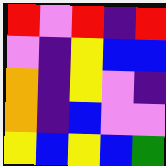[["red", "violet", "red", "indigo", "red"], ["violet", "indigo", "yellow", "blue", "blue"], ["orange", "indigo", "yellow", "violet", "indigo"], ["orange", "indigo", "blue", "violet", "violet"], ["yellow", "blue", "yellow", "blue", "green"]]